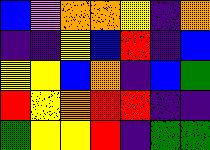[["blue", "violet", "orange", "orange", "yellow", "indigo", "orange"], ["indigo", "indigo", "yellow", "blue", "red", "indigo", "blue"], ["yellow", "yellow", "blue", "orange", "indigo", "blue", "green"], ["red", "yellow", "orange", "red", "red", "indigo", "indigo"], ["green", "yellow", "yellow", "red", "indigo", "green", "green"]]